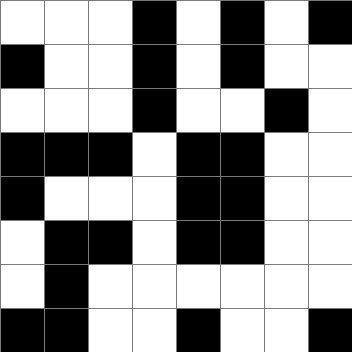[["white", "white", "white", "black", "white", "black", "white", "black"], ["black", "white", "white", "black", "white", "black", "white", "white"], ["white", "white", "white", "black", "white", "white", "black", "white"], ["black", "black", "black", "white", "black", "black", "white", "white"], ["black", "white", "white", "white", "black", "black", "white", "white"], ["white", "black", "black", "white", "black", "black", "white", "white"], ["white", "black", "white", "white", "white", "white", "white", "white"], ["black", "black", "white", "white", "black", "white", "white", "black"]]